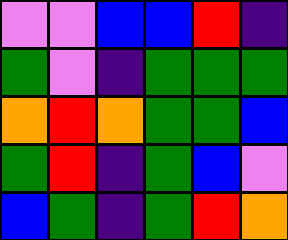[["violet", "violet", "blue", "blue", "red", "indigo"], ["green", "violet", "indigo", "green", "green", "green"], ["orange", "red", "orange", "green", "green", "blue"], ["green", "red", "indigo", "green", "blue", "violet"], ["blue", "green", "indigo", "green", "red", "orange"]]